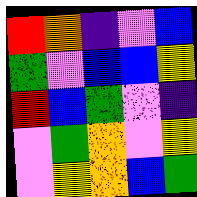[["red", "orange", "indigo", "violet", "blue"], ["green", "violet", "blue", "blue", "yellow"], ["red", "blue", "green", "violet", "indigo"], ["violet", "green", "orange", "violet", "yellow"], ["violet", "yellow", "orange", "blue", "green"]]